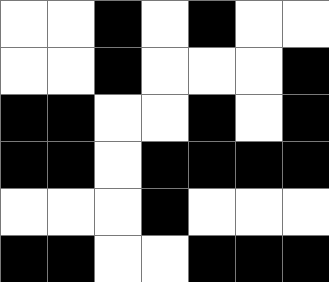[["white", "white", "black", "white", "black", "white", "white"], ["white", "white", "black", "white", "white", "white", "black"], ["black", "black", "white", "white", "black", "white", "black"], ["black", "black", "white", "black", "black", "black", "black"], ["white", "white", "white", "black", "white", "white", "white"], ["black", "black", "white", "white", "black", "black", "black"]]